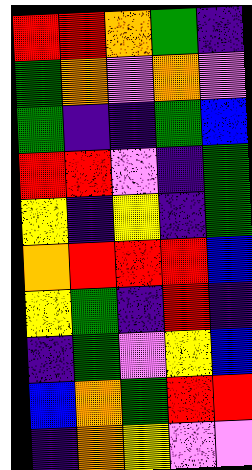[["red", "red", "orange", "green", "indigo"], ["green", "orange", "violet", "orange", "violet"], ["green", "indigo", "indigo", "green", "blue"], ["red", "red", "violet", "indigo", "green"], ["yellow", "indigo", "yellow", "indigo", "green"], ["orange", "red", "red", "red", "blue"], ["yellow", "green", "indigo", "red", "indigo"], ["indigo", "green", "violet", "yellow", "blue"], ["blue", "orange", "green", "red", "red"], ["indigo", "orange", "yellow", "violet", "violet"]]